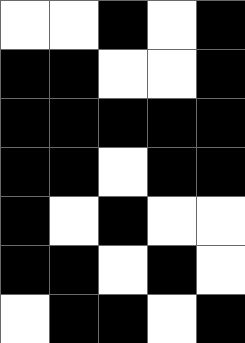[["white", "white", "black", "white", "black"], ["black", "black", "white", "white", "black"], ["black", "black", "black", "black", "black"], ["black", "black", "white", "black", "black"], ["black", "white", "black", "white", "white"], ["black", "black", "white", "black", "white"], ["white", "black", "black", "white", "black"]]